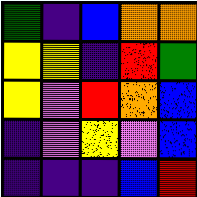[["green", "indigo", "blue", "orange", "orange"], ["yellow", "yellow", "indigo", "red", "green"], ["yellow", "violet", "red", "orange", "blue"], ["indigo", "violet", "yellow", "violet", "blue"], ["indigo", "indigo", "indigo", "blue", "red"]]